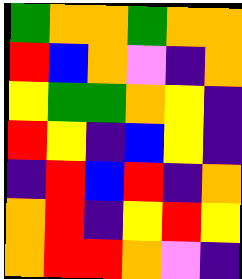[["green", "orange", "orange", "green", "orange", "orange"], ["red", "blue", "orange", "violet", "indigo", "orange"], ["yellow", "green", "green", "orange", "yellow", "indigo"], ["red", "yellow", "indigo", "blue", "yellow", "indigo"], ["indigo", "red", "blue", "red", "indigo", "orange"], ["orange", "red", "indigo", "yellow", "red", "yellow"], ["orange", "red", "red", "orange", "violet", "indigo"]]